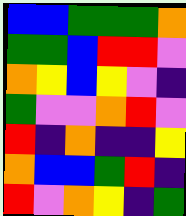[["blue", "blue", "green", "green", "green", "orange"], ["green", "green", "blue", "red", "red", "violet"], ["orange", "yellow", "blue", "yellow", "violet", "indigo"], ["green", "violet", "violet", "orange", "red", "violet"], ["red", "indigo", "orange", "indigo", "indigo", "yellow"], ["orange", "blue", "blue", "green", "red", "indigo"], ["red", "violet", "orange", "yellow", "indigo", "green"]]